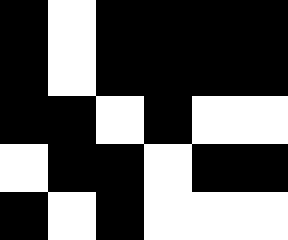[["black", "white", "black", "black", "black", "black"], ["black", "white", "black", "black", "black", "black"], ["black", "black", "white", "black", "white", "white"], ["white", "black", "black", "white", "black", "black"], ["black", "white", "black", "white", "white", "white"]]